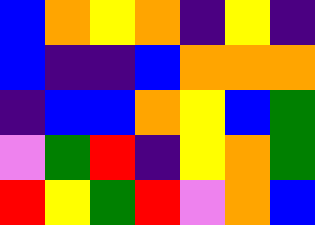[["blue", "orange", "yellow", "orange", "indigo", "yellow", "indigo"], ["blue", "indigo", "indigo", "blue", "orange", "orange", "orange"], ["indigo", "blue", "blue", "orange", "yellow", "blue", "green"], ["violet", "green", "red", "indigo", "yellow", "orange", "green"], ["red", "yellow", "green", "red", "violet", "orange", "blue"]]